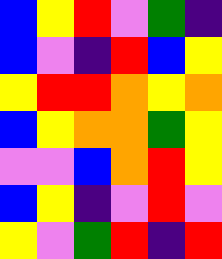[["blue", "yellow", "red", "violet", "green", "indigo"], ["blue", "violet", "indigo", "red", "blue", "yellow"], ["yellow", "red", "red", "orange", "yellow", "orange"], ["blue", "yellow", "orange", "orange", "green", "yellow"], ["violet", "violet", "blue", "orange", "red", "yellow"], ["blue", "yellow", "indigo", "violet", "red", "violet"], ["yellow", "violet", "green", "red", "indigo", "red"]]